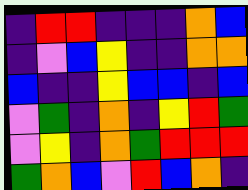[["indigo", "red", "red", "indigo", "indigo", "indigo", "orange", "blue"], ["indigo", "violet", "blue", "yellow", "indigo", "indigo", "orange", "orange"], ["blue", "indigo", "indigo", "yellow", "blue", "blue", "indigo", "blue"], ["violet", "green", "indigo", "orange", "indigo", "yellow", "red", "green"], ["violet", "yellow", "indigo", "orange", "green", "red", "red", "red"], ["green", "orange", "blue", "violet", "red", "blue", "orange", "indigo"]]